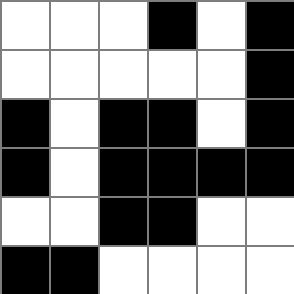[["white", "white", "white", "black", "white", "black"], ["white", "white", "white", "white", "white", "black"], ["black", "white", "black", "black", "white", "black"], ["black", "white", "black", "black", "black", "black"], ["white", "white", "black", "black", "white", "white"], ["black", "black", "white", "white", "white", "white"]]